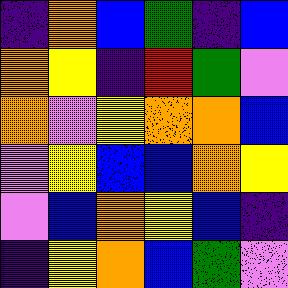[["indigo", "orange", "blue", "green", "indigo", "blue"], ["orange", "yellow", "indigo", "red", "green", "violet"], ["orange", "violet", "yellow", "orange", "orange", "blue"], ["violet", "yellow", "blue", "blue", "orange", "yellow"], ["violet", "blue", "orange", "yellow", "blue", "indigo"], ["indigo", "yellow", "orange", "blue", "green", "violet"]]